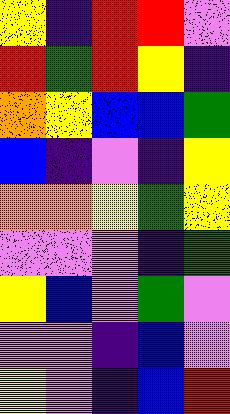[["yellow", "indigo", "red", "red", "violet"], ["red", "green", "red", "yellow", "indigo"], ["orange", "yellow", "blue", "blue", "green"], ["blue", "indigo", "violet", "indigo", "yellow"], ["orange", "orange", "yellow", "green", "yellow"], ["violet", "violet", "violet", "indigo", "green"], ["yellow", "blue", "violet", "green", "violet"], ["violet", "violet", "indigo", "blue", "violet"], ["yellow", "violet", "indigo", "blue", "red"]]